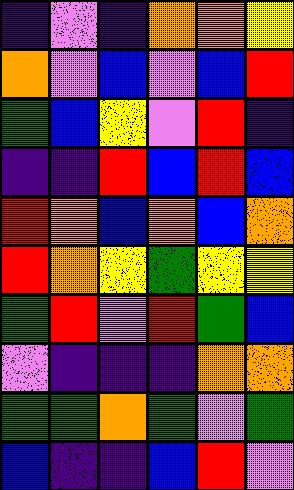[["indigo", "violet", "indigo", "orange", "orange", "yellow"], ["orange", "violet", "blue", "violet", "blue", "red"], ["green", "blue", "yellow", "violet", "red", "indigo"], ["indigo", "indigo", "red", "blue", "red", "blue"], ["red", "orange", "blue", "orange", "blue", "orange"], ["red", "orange", "yellow", "green", "yellow", "yellow"], ["green", "red", "violet", "red", "green", "blue"], ["violet", "indigo", "indigo", "indigo", "orange", "orange"], ["green", "green", "orange", "green", "violet", "green"], ["blue", "indigo", "indigo", "blue", "red", "violet"]]